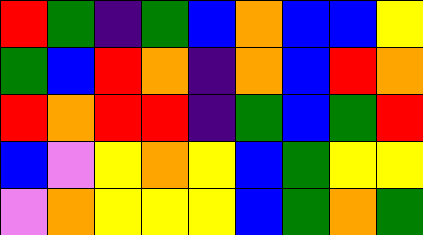[["red", "green", "indigo", "green", "blue", "orange", "blue", "blue", "yellow"], ["green", "blue", "red", "orange", "indigo", "orange", "blue", "red", "orange"], ["red", "orange", "red", "red", "indigo", "green", "blue", "green", "red"], ["blue", "violet", "yellow", "orange", "yellow", "blue", "green", "yellow", "yellow"], ["violet", "orange", "yellow", "yellow", "yellow", "blue", "green", "orange", "green"]]